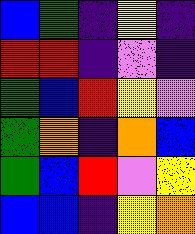[["blue", "green", "indigo", "yellow", "indigo"], ["red", "red", "indigo", "violet", "indigo"], ["green", "blue", "red", "yellow", "violet"], ["green", "orange", "indigo", "orange", "blue"], ["green", "blue", "red", "violet", "yellow"], ["blue", "blue", "indigo", "yellow", "orange"]]